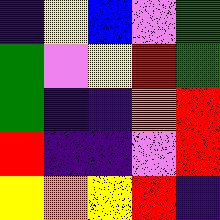[["indigo", "yellow", "blue", "violet", "green"], ["green", "violet", "yellow", "red", "green"], ["green", "indigo", "indigo", "orange", "red"], ["red", "indigo", "indigo", "violet", "red"], ["yellow", "orange", "yellow", "red", "indigo"]]